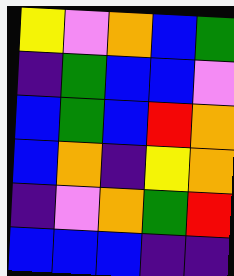[["yellow", "violet", "orange", "blue", "green"], ["indigo", "green", "blue", "blue", "violet"], ["blue", "green", "blue", "red", "orange"], ["blue", "orange", "indigo", "yellow", "orange"], ["indigo", "violet", "orange", "green", "red"], ["blue", "blue", "blue", "indigo", "indigo"]]